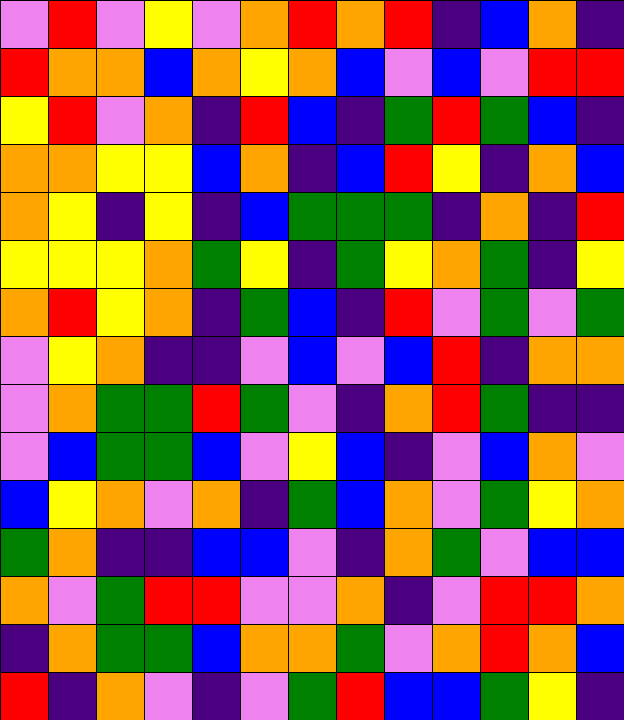[["violet", "red", "violet", "yellow", "violet", "orange", "red", "orange", "red", "indigo", "blue", "orange", "indigo"], ["red", "orange", "orange", "blue", "orange", "yellow", "orange", "blue", "violet", "blue", "violet", "red", "red"], ["yellow", "red", "violet", "orange", "indigo", "red", "blue", "indigo", "green", "red", "green", "blue", "indigo"], ["orange", "orange", "yellow", "yellow", "blue", "orange", "indigo", "blue", "red", "yellow", "indigo", "orange", "blue"], ["orange", "yellow", "indigo", "yellow", "indigo", "blue", "green", "green", "green", "indigo", "orange", "indigo", "red"], ["yellow", "yellow", "yellow", "orange", "green", "yellow", "indigo", "green", "yellow", "orange", "green", "indigo", "yellow"], ["orange", "red", "yellow", "orange", "indigo", "green", "blue", "indigo", "red", "violet", "green", "violet", "green"], ["violet", "yellow", "orange", "indigo", "indigo", "violet", "blue", "violet", "blue", "red", "indigo", "orange", "orange"], ["violet", "orange", "green", "green", "red", "green", "violet", "indigo", "orange", "red", "green", "indigo", "indigo"], ["violet", "blue", "green", "green", "blue", "violet", "yellow", "blue", "indigo", "violet", "blue", "orange", "violet"], ["blue", "yellow", "orange", "violet", "orange", "indigo", "green", "blue", "orange", "violet", "green", "yellow", "orange"], ["green", "orange", "indigo", "indigo", "blue", "blue", "violet", "indigo", "orange", "green", "violet", "blue", "blue"], ["orange", "violet", "green", "red", "red", "violet", "violet", "orange", "indigo", "violet", "red", "red", "orange"], ["indigo", "orange", "green", "green", "blue", "orange", "orange", "green", "violet", "orange", "red", "orange", "blue"], ["red", "indigo", "orange", "violet", "indigo", "violet", "green", "red", "blue", "blue", "green", "yellow", "indigo"]]